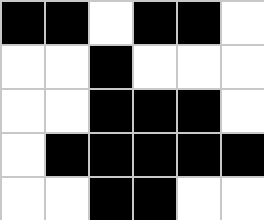[["black", "black", "white", "black", "black", "white"], ["white", "white", "black", "white", "white", "white"], ["white", "white", "black", "black", "black", "white"], ["white", "black", "black", "black", "black", "black"], ["white", "white", "black", "black", "white", "white"]]